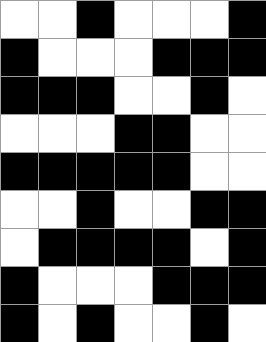[["white", "white", "black", "white", "white", "white", "black"], ["black", "white", "white", "white", "black", "black", "black"], ["black", "black", "black", "white", "white", "black", "white"], ["white", "white", "white", "black", "black", "white", "white"], ["black", "black", "black", "black", "black", "white", "white"], ["white", "white", "black", "white", "white", "black", "black"], ["white", "black", "black", "black", "black", "white", "black"], ["black", "white", "white", "white", "black", "black", "black"], ["black", "white", "black", "white", "white", "black", "white"]]